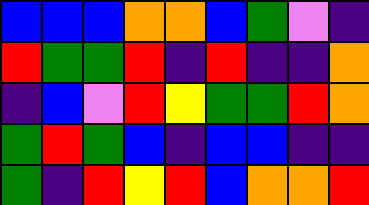[["blue", "blue", "blue", "orange", "orange", "blue", "green", "violet", "indigo"], ["red", "green", "green", "red", "indigo", "red", "indigo", "indigo", "orange"], ["indigo", "blue", "violet", "red", "yellow", "green", "green", "red", "orange"], ["green", "red", "green", "blue", "indigo", "blue", "blue", "indigo", "indigo"], ["green", "indigo", "red", "yellow", "red", "blue", "orange", "orange", "red"]]